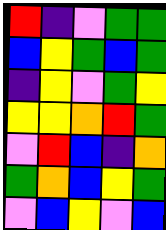[["red", "indigo", "violet", "green", "green"], ["blue", "yellow", "green", "blue", "green"], ["indigo", "yellow", "violet", "green", "yellow"], ["yellow", "yellow", "orange", "red", "green"], ["violet", "red", "blue", "indigo", "orange"], ["green", "orange", "blue", "yellow", "green"], ["violet", "blue", "yellow", "violet", "blue"]]